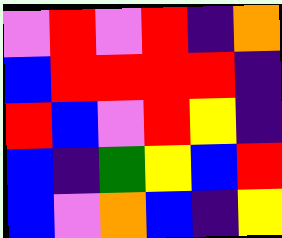[["violet", "red", "violet", "red", "indigo", "orange"], ["blue", "red", "red", "red", "red", "indigo"], ["red", "blue", "violet", "red", "yellow", "indigo"], ["blue", "indigo", "green", "yellow", "blue", "red"], ["blue", "violet", "orange", "blue", "indigo", "yellow"]]